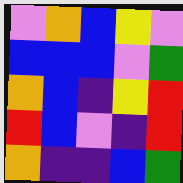[["violet", "orange", "blue", "yellow", "violet"], ["blue", "blue", "blue", "violet", "green"], ["orange", "blue", "indigo", "yellow", "red"], ["red", "blue", "violet", "indigo", "red"], ["orange", "indigo", "indigo", "blue", "green"]]